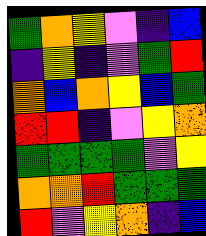[["green", "orange", "yellow", "violet", "indigo", "blue"], ["indigo", "yellow", "indigo", "violet", "green", "red"], ["orange", "blue", "orange", "yellow", "blue", "green"], ["red", "red", "indigo", "violet", "yellow", "orange"], ["green", "green", "green", "green", "violet", "yellow"], ["orange", "orange", "red", "green", "green", "green"], ["red", "violet", "yellow", "orange", "indigo", "blue"]]